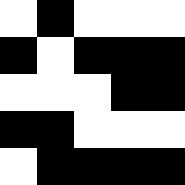[["white", "black", "white", "white", "white"], ["black", "white", "black", "black", "black"], ["white", "white", "white", "black", "black"], ["black", "black", "white", "white", "white"], ["white", "black", "black", "black", "black"]]